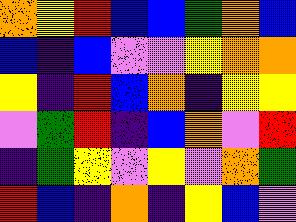[["orange", "yellow", "red", "blue", "blue", "green", "orange", "blue"], ["blue", "indigo", "blue", "violet", "violet", "yellow", "orange", "orange"], ["yellow", "indigo", "red", "blue", "orange", "indigo", "yellow", "yellow"], ["violet", "green", "red", "indigo", "blue", "orange", "violet", "red"], ["indigo", "green", "yellow", "violet", "yellow", "violet", "orange", "green"], ["red", "blue", "indigo", "orange", "indigo", "yellow", "blue", "violet"]]